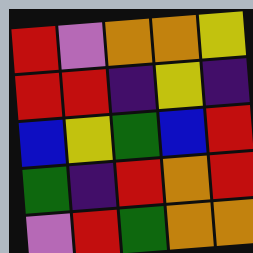[["red", "violet", "orange", "orange", "yellow"], ["red", "red", "indigo", "yellow", "indigo"], ["blue", "yellow", "green", "blue", "red"], ["green", "indigo", "red", "orange", "red"], ["violet", "red", "green", "orange", "orange"]]